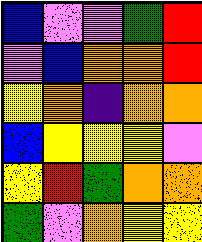[["blue", "violet", "violet", "green", "red"], ["violet", "blue", "orange", "orange", "red"], ["yellow", "orange", "indigo", "orange", "orange"], ["blue", "yellow", "yellow", "yellow", "violet"], ["yellow", "red", "green", "orange", "orange"], ["green", "violet", "orange", "yellow", "yellow"]]